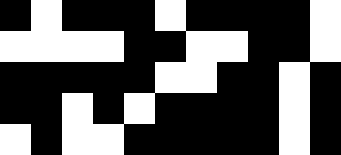[["black", "white", "black", "black", "black", "white", "black", "black", "black", "black", "white"], ["white", "white", "white", "white", "black", "black", "white", "white", "black", "black", "white"], ["black", "black", "black", "black", "black", "white", "white", "black", "black", "white", "black"], ["black", "black", "white", "black", "white", "black", "black", "black", "black", "white", "black"], ["white", "black", "white", "white", "black", "black", "black", "black", "black", "white", "black"]]